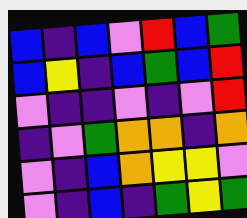[["blue", "indigo", "blue", "violet", "red", "blue", "green"], ["blue", "yellow", "indigo", "blue", "green", "blue", "red"], ["violet", "indigo", "indigo", "violet", "indigo", "violet", "red"], ["indigo", "violet", "green", "orange", "orange", "indigo", "orange"], ["violet", "indigo", "blue", "orange", "yellow", "yellow", "violet"], ["violet", "indigo", "blue", "indigo", "green", "yellow", "green"]]